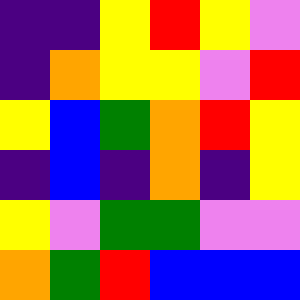[["indigo", "indigo", "yellow", "red", "yellow", "violet"], ["indigo", "orange", "yellow", "yellow", "violet", "red"], ["yellow", "blue", "green", "orange", "red", "yellow"], ["indigo", "blue", "indigo", "orange", "indigo", "yellow"], ["yellow", "violet", "green", "green", "violet", "violet"], ["orange", "green", "red", "blue", "blue", "blue"]]